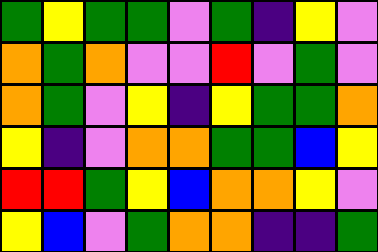[["green", "yellow", "green", "green", "violet", "green", "indigo", "yellow", "violet"], ["orange", "green", "orange", "violet", "violet", "red", "violet", "green", "violet"], ["orange", "green", "violet", "yellow", "indigo", "yellow", "green", "green", "orange"], ["yellow", "indigo", "violet", "orange", "orange", "green", "green", "blue", "yellow"], ["red", "red", "green", "yellow", "blue", "orange", "orange", "yellow", "violet"], ["yellow", "blue", "violet", "green", "orange", "orange", "indigo", "indigo", "green"]]